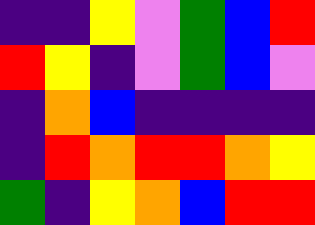[["indigo", "indigo", "yellow", "violet", "green", "blue", "red"], ["red", "yellow", "indigo", "violet", "green", "blue", "violet"], ["indigo", "orange", "blue", "indigo", "indigo", "indigo", "indigo"], ["indigo", "red", "orange", "red", "red", "orange", "yellow"], ["green", "indigo", "yellow", "orange", "blue", "red", "red"]]